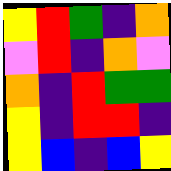[["yellow", "red", "green", "indigo", "orange"], ["violet", "red", "indigo", "orange", "violet"], ["orange", "indigo", "red", "green", "green"], ["yellow", "indigo", "red", "red", "indigo"], ["yellow", "blue", "indigo", "blue", "yellow"]]